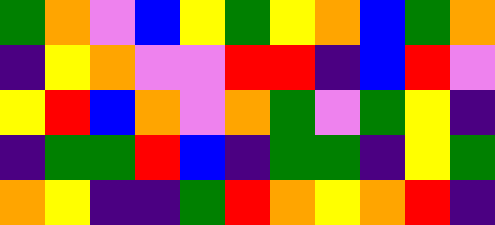[["green", "orange", "violet", "blue", "yellow", "green", "yellow", "orange", "blue", "green", "orange"], ["indigo", "yellow", "orange", "violet", "violet", "red", "red", "indigo", "blue", "red", "violet"], ["yellow", "red", "blue", "orange", "violet", "orange", "green", "violet", "green", "yellow", "indigo"], ["indigo", "green", "green", "red", "blue", "indigo", "green", "green", "indigo", "yellow", "green"], ["orange", "yellow", "indigo", "indigo", "green", "red", "orange", "yellow", "orange", "red", "indigo"]]